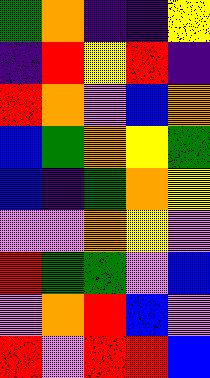[["green", "orange", "indigo", "indigo", "yellow"], ["indigo", "red", "yellow", "red", "indigo"], ["red", "orange", "violet", "blue", "orange"], ["blue", "green", "orange", "yellow", "green"], ["blue", "indigo", "green", "orange", "yellow"], ["violet", "violet", "orange", "yellow", "violet"], ["red", "green", "green", "violet", "blue"], ["violet", "orange", "red", "blue", "violet"], ["red", "violet", "red", "red", "blue"]]